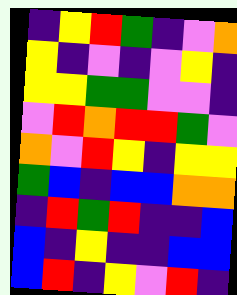[["indigo", "yellow", "red", "green", "indigo", "violet", "orange"], ["yellow", "indigo", "violet", "indigo", "violet", "yellow", "indigo"], ["yellow", "yellow", "green", "green", "violet", "violet", "indigo"], ["violet", "red", "orange", "red", "red", "green", "violet"], ["orange", "violet", "red", "yellow", "indigo", "yellow", "yellow"], ["green", "blue", "indigo", "blue", "blue", "orange", "orange"], ["indigo", "red", "green", "red", "indigo", "indigo", "blue"], ["blue", "indigo", "yellow", "indigo", "indigo", "blue", "blue"], ["blue", "red", "indigo", "yellow", "violet", "red", "indigo"]]